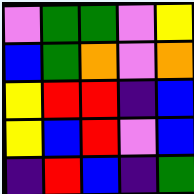[["violet", "green", "green", "violet", "yellow"], ["blue", "green", "orange", "violet", "orange"], ["yellow", "red", "red", "indigo", "blue"], ["yellow", "blue", "red", "violet", "blue"], ["indigo", "red", "blue", "indigo", "green"]]